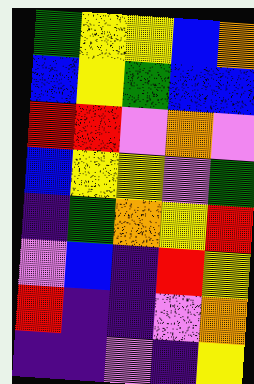[["green", "yellow", "yellow", "blue", "orange"], ["blue", "yellow", "green", "blue", "blue"], ["red", "red", "violet", "orange", "violet"], ["blue", "yellow", "yellow", "violet", "green"], ["indigo", "green", "orange", "yellow", "red"], ["violet", "blue", "indigo", "red", "yellow"], ["red", "indigo", "indigo", "violet", "orange"], ["indigo", "indigo", "violet", "indigo", "yellow"]]